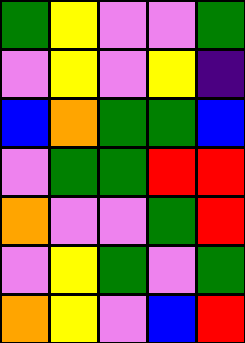[["green", "yellow", "violet", "violet", "green"], ["violet", "yellow", "violet", "yellow", "indigo"], ["blue", "orange", "green", "green", "blue"], ["violet", "green", "green", "red", "red"], ["orange", "violet", "violet", "green", "red"], ["violet", "yellow", "green", "violet", "green"], ["orange", "yellow", "violet", "blue", "red"]]